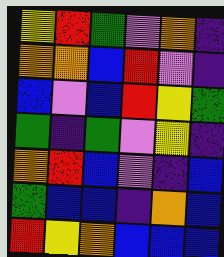[["yellow", "red", "green", "violet", "orange", "indigo"], ["orange", "orange", "blue", "red", "violet", "indigo"], ["blue", "violet", "blue", "red", "yellow", "green"], ["green", "indigo", "green", "violet", "yellow", "indigo"], ["orange", "red", "blue", "violet", "indigo", "blue"], ["green", "blue", "blue", "indigo", "orange", "blue"], ["red", "yellow", "orange", "blue", "blue", "blue"]]